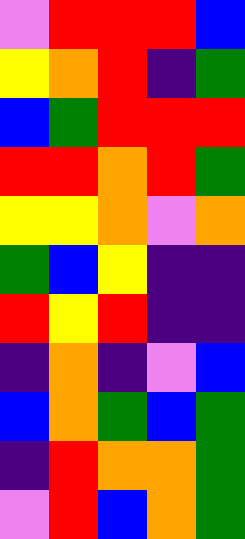[["violet", "red", "red", "red", "blue"], ["yellow", "orange", "red", "indigo", "green"], ["blue", "green", "red", "red", "red"], ["red", "red", "orange", "red", "green"], ["yellow", "yellow", "orange", "violet", "orange"], ["green", "blue", "yellow", "indigo", "indigo"], ["red", "yellow", "red", "indigo", "indigo"], ["indigo", "orange", "indigo", "violet", "blue"], ["blue", "orange", "green", "blue", "green"], ["indigo", "red", "orange", "orange", "green"], ["violet", "red", "blue", "orange", "green"]]